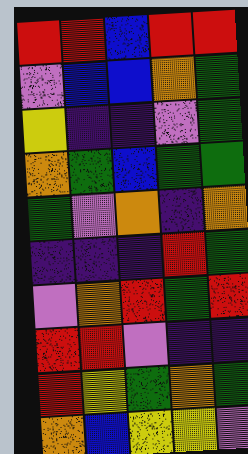[["red", "red", "blue", "red", "red"], ["violet", "blue", "blue", "orange", "green"], ["yellow", "indigo", "indigo", "violet", "green"], ["orange", "green", "blue", "green", "green"], ["green", "violet", "orange", "indigo", "orange"], ["indigo", "indigo", "indigo", "red", "green"], ["violet", "orange", "red", "green", "red"], ["red", "red", "violet", "indigo", "indigo"], ["red", "yellow", "green", "orange", "green"], ["orange", "blue", "yellow", "yellow", "violet"]]